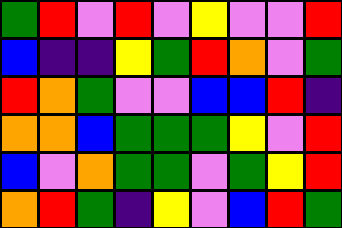[["green", "red", "violet", "red", "violet", "yellow", "violet", "violet", "red"], ["blue", "indigo", "indigo", "yellow", "green", "red", "orange", "violet", "green"], ["red", "orange", "green", "violet", "violet", "blue", "blue", "red", "indigo"], ["orange", "orange", "blue", "green", "green", "green", "yellow", "violet", "red"], ["blue", "violet", "orange", "green", "green", "violet", "green", "yellow", "red"], ["orange", "red", "green", "indigo", "yellow", "violet", "blue", "red", "green"]]